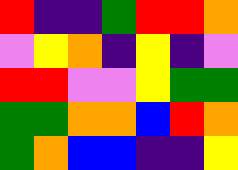[["red", "indigo", "indigo", "green", "red", "red", "orange"], ["violet", "yellow", "orange", "indigo", "yellow", "indigo", "violet"], ["red", "red", "violet", "violet", "yellow", "green", "green"], ["green", "green", "orange", "orange", "blue", "red", "orange"], ["green", "orange", "blue", "blue", "indigo", "indigo", "yellow"]]